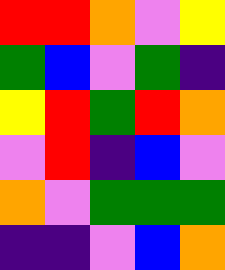[["red", "red", "orange", "violet", "yellow"], ["green", "blue", "violet", "green", "indigo"], ["yellow", "red", "green", "red", "orange"], ["violet", "red", "indigo", "blue", "violet"], ["orange", "violet", "green", "green", "green"], ["indigo", "indigo", "violet", "blue", "orange"]]